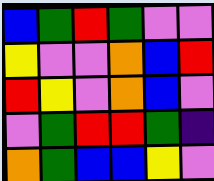[["blue", "green", "red", "green", "violet", "violet"], ["yellow", "violet", "violet", "orange", "blue", "red"], ["red", "yellow", "violet", "orange", "blue", "violet"], ["violet", "green", "red", "red", "green", "indigo"], ["orange", "green", "blue", "blue", "yellow", "violet"]]